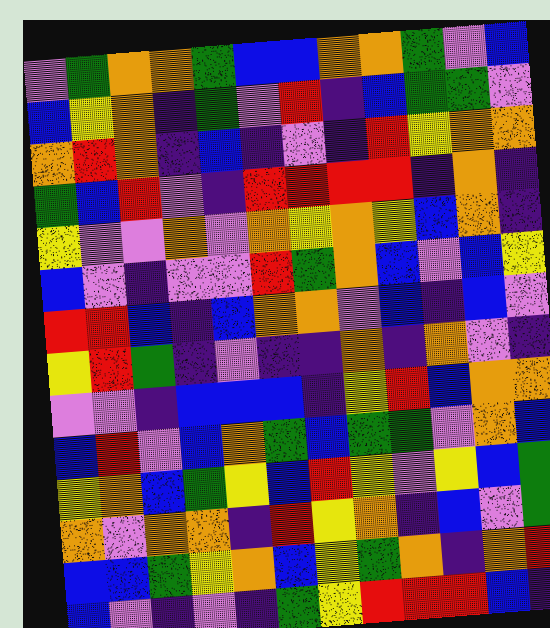[["violet", "green", "orange", "orange", "green", "blue", "blue", "orange", "orange", "green", "violet", "blue"], ["blue", "yellow", "orange", "indigo", "green", "violet", "red", "indigo", "blue", "green", "green", "violet"], ["orange", "red", "orange", "indigo", "blue", "indigo", "violet", "indigo", "red", "yellow", "orange", "orange"], ["green", "blue", "red", "violet", "indigo", "red", "red", "red", "red", "indigo", "orange", "indigo"], ["yellow", "violet", "violet", "orange", "violet", "orange", "yellow", "orange", "yellow", "blue", "orange", "indigo"], ["blue", "violet", "indigo", "violet", "violet", "red", "green", "orange", "blue", "violet", "blue", "yellow"], ["red", "red", "blue", "indigo", "blue", "orange", "orange", "violet", "blue", "indigo", "blue", "violet"], ["yellow", "red", "green", "indigo", "violet", "indigo", "indigo", "orange", "indigo", "orange", "violet", "indigo"], ["violet", "violet", "indigo", "blue", "blue", "blue", "indigo", "yellow", "red", "blue", "orange", "orange"], ["blue", "red", "violet", "blue", "orange", "green", "blue", "green", "green", "violet", "orange", "blue"], ["yellow", "orange", "blue", "green", "yellow", "blue", "red", "yellow", "violet", "yellow", "blue", "green"], ["orange", "violet", "orange", "orange", "indigo", "red", "yellow", "orange", "indigo", "blue", "violet", "green"], ["blue", "blue", "green", "yellow", "orange", "blue", "yellow", "green", "orange", "indigo", "orange", "red"], ["blue", "violet", "indigo", "violet", "indigo", "green", "yellow", "red", "red", "red", "blue", "indigo"]]